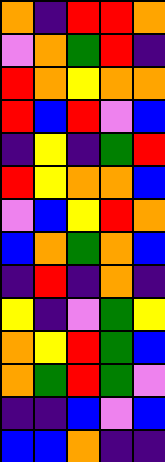[["orange", "indigo", "red", "red", "orange"], ["violet", "orange", "green", "red", "indigo"], ["red", "orange", "yellow", "orange", "orange"], ["red", "blue", "red", "violet", "blue"], ["indigo", "yellow", "indigo", "green", "red"], ["red", "yellow", "orange", "orange", "blue"], ["violet", "blue", "yellow", "red", "orange"], ["blue", "orange", "green", "orange", "blue"], ["indigo", "red", "indigo", "orange", "indigo"], ["yellow", "indigo", "violet", "green", "yellow"], ["orange", "yellow", "red", "green", "blue"], ["orange", "green", "red", "green", "violet"], ["indigo", "indigo", "blue", "violet", "blue"], ["blue", "blue", "orange", "indigo", "indigo"]]